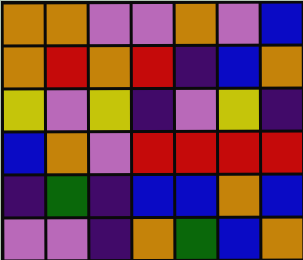[["orange", "orange", "violet", "violet", "orange", "violet", "blue"], ["orange", "red", "orange", "red", "indigo", "blue", "orange"], ["yellow", "violet", "yellow", "indigo", "violet", "yellow", "indigo"], ["blue", "orange", "violet", "red", "red", "red", "red"], ["indigo", "green", "indigo", "blue", "blue", "orange", "blue"], ["violet", "violet", "indigo", "orange", "green", "blue", "orange"]]